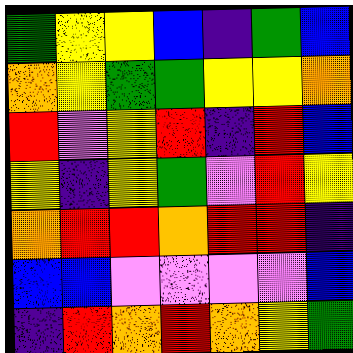[["green", "yellow", "yellow", "blue", "indigo", "green", "blue"], ["orange", "yellow", "green", "green", "yellow", "yellow", "orange"], ["red", "violet", "yellow", "red", "indigo", "red", "blue"], ["yellow", "indigo", "yellow", "green", "violet", "red", "yellow"], ["orange", "red", "red", "orange", "red", "red", "indigo"], ["blue", "blue", "violet", "violet", "violet", "violet", "blue"], ["indigo", "red", "orange", "red", "orange", "yellow", "green"]]